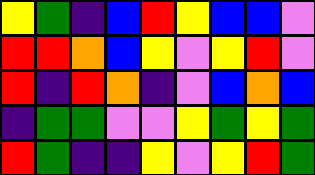[["yellow", "green", "indigo", "blue", "red", "yellow", "blue", "blue", "violet"], ["red", "red", "orange", "blue", "yellow", "violet", "yellow", "red", "violet"], ["red", "indigo", "red", "orange", "indigo", "violet", "blue", "orange", "blue"], ["indigo", "green", "green", "violet", "violet", "yellow", "green", "yellow", "green"], ["red", "green", "indigo", "indigo", "yellow", "violet", "yellow", "red", "green"]]